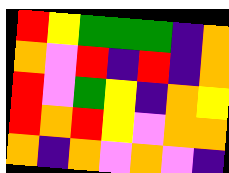[["red", "yellow", "green", "green", "green", "indigo", "orange"], ["orange", "violet", "red", "indigo", "red", "indigo", "orange"], ["red", "violet", "green", "yellow", "indigo", "orange", "yellow"], ["red", "orange", "red", "yellow", "violet", "orange", "orange"], ["orange", "indigo", "orange", "violet", "orange", "violet", "indigo"]]